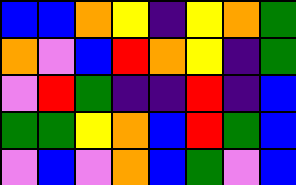[["blue", "blue", "orange", "yellow", "indigo", "yellow", "orange", "green"], ["orange", "violet", "blue", "red", "orange", "yellow", "indigo", "green"], ["violet", "red", "green", "indigo", "indigo", "red", "indigo", "blue"], ["green", "green", "yellow", "orange", "blue", "red", "green", "blue"], ["violet", "blue", "violet", "orange", "blue", "green", "violet", "blue"]]